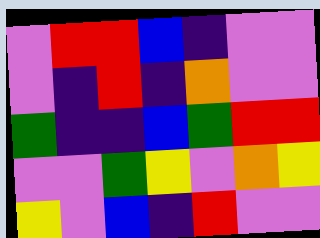[["violet", "red", "red", "blue", "indigo", "violet", "violet"], ["violet", "indigo", "red", "indigo", "orange", "violet", "violet"], ["green", "indigo", "indigo", "blue", "green", "red", "red"], ["violet", "violet", "green", "yellow", "violet", "orange", "yellow"], ["yellow", "violet", "blue", "indigo", "red", "violet", "violet"]]